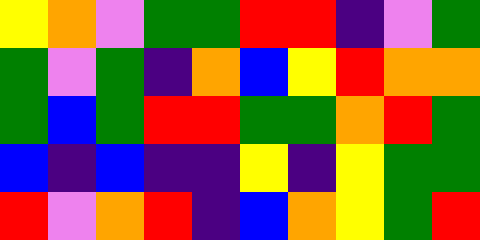[["yellow", "orange", "violet", "green", "green", "red", "red", "indigo", "violet", "green"], ["green", "violet", "green", "indigo", "orange", "blue", "yellow", "red", "orange", "orange"], ["green", "blue", "green", "red", "red", "green", "green", "orange", "red", "green"], ["blue", "indigo", "blue", "indigo", "indigo", "yellow", "indigo", "yellow", "green", "green"], ["red", "violet", "orange", "red", "indigo", "blue", "orange", "yellow", "green", "red"]]